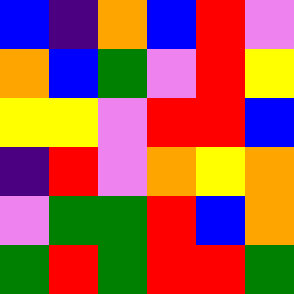[["blue", "indigo", "orange", "blue", "red", "violet"], ["orange", "blue", "green", "violet", "red", "yellow"], ["yellow", "yellow", "violet", "red", "red", "blue"], ["indigo", "red", "violet", "orange", "yellow", "orange"], ["violet", "green", "green", "red", "blue", "orange"], ["green", "red", "green", "red", "red", "green"]]